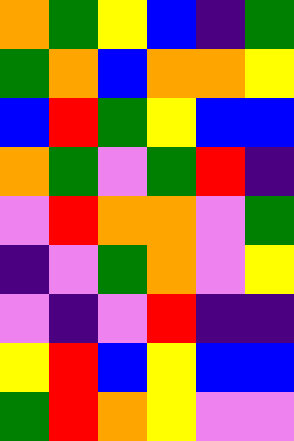[["orange", "green", "yellow", "blue", "indigo", "green"], ["green", "orange", "blue", "orange", "orange", "yellow"], ["blue", "red", "green", "yellow", "blue", "blue"], ["orange", "green", "violet", "green", "red", "indigo"], ["violet", "red", "orange", "orange", "violet", "green"], ["indigo", "violet", "green", "orange", "violet", "yellow"], ["violet", "indigo", "violet", "red", "indigo", "indigo"], ["yellow", "red", "blue", "yellow", "blue", "blue"], ["green", "red", "orange", "yellow", "violet", "violet"]]